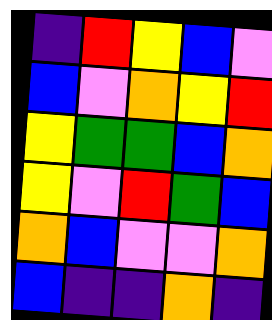[["indigo", "red", "yellow", "blue", "violet"], ["blue", "violet", "orange", "yellow", "red"], ["yellow", "green", "green", "blue", "orange"], ["yellow", "violet", "red", "green", "blue"], ["orange", "blue", "violet", "violet", "orange"], ["blue", "indigo", "indigo", "orange", "indigo"]]